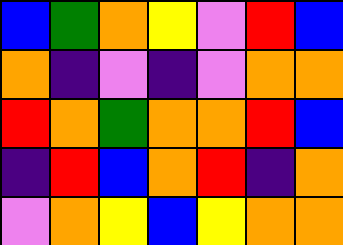[["blue", "green", "orange", "yellow", "violet", "red", "blue"], ["orange", "indigo", "violet", "indigo", "violet", "orange", "orange"], ["red", "orange", "green", "orange", "orange", "red", "blue"], ["indigo", "red", "blue", "orange", "red", "indigo", "orange"], ["violet", "orange", "yellow", "blue", "yellow", "orange", "orange"]]